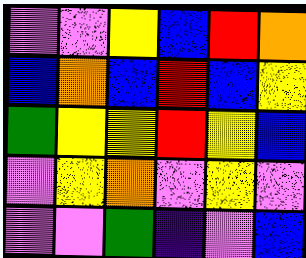[["violet", "violet", "yellow", "blue", "red", "orange"], ["blue", "orange", "blue", "red", "blue", "yellow"], ["green", "yellow", "yellow", "red", "yellow", "blue"], ["violet", "yellow", "orange", "violet", "yellow", "violet"], ["violet", "violet", "green", "indigo", "violet", "blue"]]